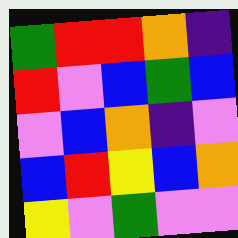[["green", "red", "red", "orange", "indigo"], ["red", "violet", "blue", "green", "blue"], ["violet", "blue", "orange", "indigo", "violet"], ["blue", "red", "yellow", "blue", "orange"], ["yellow", "violet", "green", "violet", "violet"]]